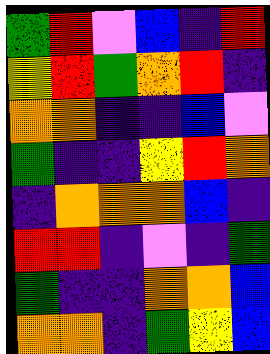[["green", "red", "violet", "blue", "indigo", "red"], ["yellow", "red", "green", "orange", "red", "indigo"], ["orange", "orange", "indigo", "indigo", "blue", "violet"], ["green", "indigo", "indigo", "yellow", "red", "orange"], ["indigo", "orange", "orange", "orange", "blue", "indigo"], ["red", "red", "indigo", "violet", "indigo", "green"], ["green", "indigo", "indigo", "orange", "orange", "blue"], ["orange", "orange", "indigo", "green", "yellow", "blue"]]